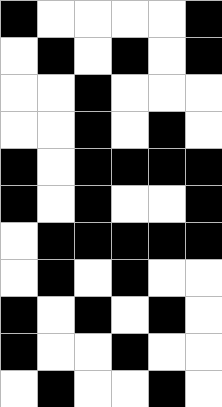[["black", "white", "white", "white", "white", "black"], ["white", "black", "white", "black", "white", "black"], ["white", "white", "black", "white", "white", "white"], ["white", "white", "black", "white", "black", "white"], ["black", "white", "black", "black", "black", "black"], ["black", "white", "black", "white", "white", "black"], ["white", "black", "black", "black", "black", "black"], ["white", "black", "white", "black", "white", "white"], ["black", "white", "black", "white", "black", "white"], ["black", "white", "white", "black", "white", "white"], ["white", "black", "white", "white", "black", "white"]]